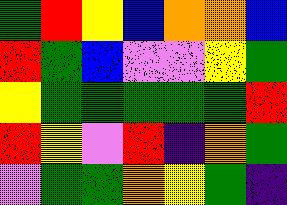[["green", "red", "yellow", "blue", "orange", "orange", "blue"], ["red", "green", "blue", "violet", "violet", "yellow", "green"], ["yellow", "green", "green", "green", "green", "green", "red"], ["red", "yellow", "violet", "red", "indigo", "orange", "green"], ["violet", "green", "green", "orange", "yellow", "green", "indigo"]]